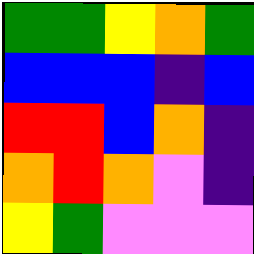[["green", "green", "yellow", "orange", "green"], ["blue", "blue", "blue", "indigo", "blue"], ["red", "red", "blue", "orange", "indigo"], ["orange", "red", "orange", "violet", "indigo"], ["yellow", "green", "violet", "violet", "violet"]]